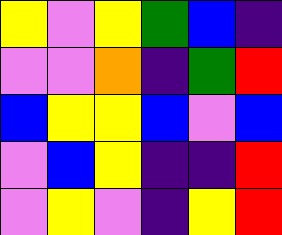[["yellow", "violet", "yellow", "green", "blue", "indigo"], ["violet", "violet", "orange", "indigo", "green", "red"], ["blue", "yellow", "yellow", "blue", "violet", "blue"], ["violet", "blue", "yellow", "indigo", "indigo", "red"], ["violet", "yellow", "violet", "indigo", "yellow", "red"]]